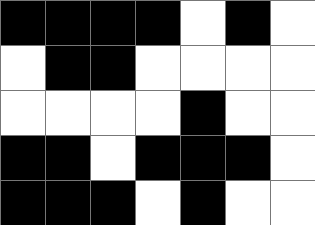[["black", "black", "black", "black", "white", "black", "white"], ["white", "black", "black", "white", "white", "white", "white"], ["white", "white", "white", "white", "black", "white", "white"], ["black", "black", "white", "black", "black", "black", "white"], ["black", "black", "black", "white", "black", "white", "white"]]